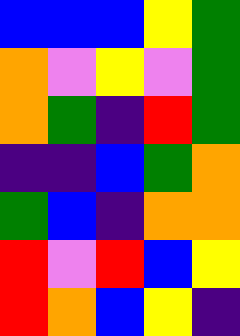[["blue", "blue", "blue", "yellow", "green"], ["orange", "violet", "yellow", "violet", "green"], ["orange", "green", "indigo", "red", "green"], ["indigo", "indigo", "blue", "green", "orange"], ["green", "blue", "indigo", "orange", "orange"], ["red", "violet", "red", "blue", "yellow"], ["red", "orange", "blue", "yellow", "indigo"]]